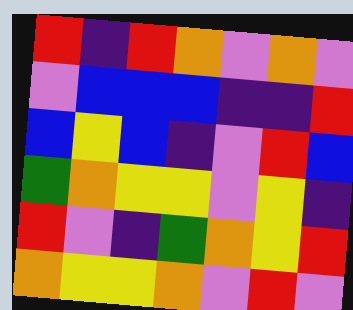[["red", "indigo", "red", "orange", "violet", "orange", "violet"], ["violet", "blue", "blue", "blue", "indigo", "indigo", "red"], ["blue", "yellow", "blue", "indigo", "violet", "red", "blue"], ["green", "orange", "yellow", "yellow", "violet", "yellow", "indigo"], ["red", "violet", "indigo", "green", "orange", "yellow", "red"], ["orange", "yellow", "yellow", "orange", "violet", "red", "violet"]]